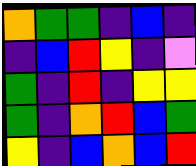[["orange", "green", "green", "indigo", "blue", "indigo"], ["indigo", "blue", "red", "yellow", "indigo", "violet"], ["green", "indigo", "red", "indigo", "yellow", "yellow"], ["green", "indigo", "orange", "red", "blue", "green"], ["yellow", "indigo", "blue", "orange", "blue", "red"]]